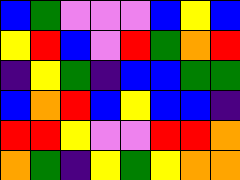[["blue", "green", "violet", "violet", "violet", "blue", "yellow", "blue"], ["yellow", "red", "blue", "violet", "red", "green", "orange", "red"], ["indigo", "yellow", "green", "indigo", "blue", "blue", "green", "green"], ["blue", "orange", "red", "blue", "yellow", "blue", "blue", "indigo"], ["red", "red", "yellow", "violet", "violet", "red", "red", "orange"], ["orange", "green", "indigo", "yellow", "green", "yellow", "orange", "orange"]]